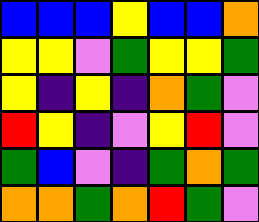[["blue", "blue", "blue", "yellow", "blue", "blue", "orange"], ["yellow", "yellow", "violet", "green", "yellow", "yellow", "green"], ["yellow", "indigo", "yellow", "indigo", "orange", "green", "violet"], ["red", "yellow", "indigo", "violet", "yellow", "red", "violet"], ["green", "blue", "violet", "indigo", "green", "orange", "green"], ["orange", "orange", "green", "orange", "red", "green", "violet"]]